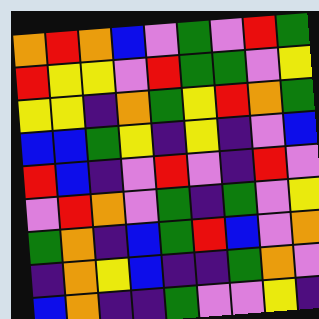[["orange", "red", "orange", "blue", "violet", "green", "violet", "red", "green"], ["red", "yellow", "yellow", "violet", "red", "green", "green", "violet", "yellow"], ["yellow", "yellow", "indigo", "orange", "green", "yellow", "red", "orange", "green"], ["blue", "blue", "green", "yellow", "indigo", "yellow", "indigo", "violet", "blue"], ["red", "blue", "indigo", "violet", "red", "violet", "indigo", "red", "violet"], ["violet", "red", "orange", "violet", "green", "indigo", "green", "violet", "yellow"], ["green", "orange", "indigo", "blue", "green", "red", "blue", "violet", "orange"], ["indigo", "orange", "yellow", "blue", "indigo", "indigo", "green", "orange", "violet"], ["blue", "orange", "indigo", "indigo", "green", "violet", "violet", "yellow", "indigo"]]